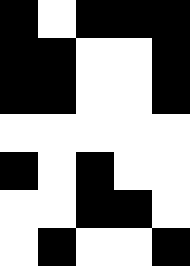[["black", "white", "black", "black", "black"], ["black", "black", "white", "white", "black"], ["black", "black", "white", "white", "black"], ["white", "white", "white", "white", "white"], ["black", "white", "black", "white", "white"], ["white", "white", "black", "black", "white"], ["white", "black", "white", "white", "black"]]